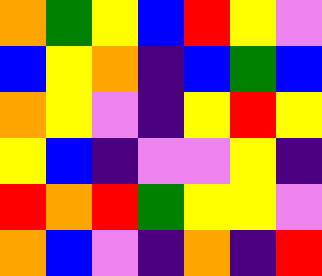[["orange", "green", "yellow", "blue", "red", "yellow", "violet"], ["blue", "yellow", "orange", "indigo", "blue", "green", "blue"], ["orange", "yellow", "violet", "indigo", "yellow", "red", "yellow"], ["yellow", "blue", "indigo", "violet", "violet", "yellow", "indigo"], ["red", "orange", "red", "green", "yellow", "yellow", "violet"], ["orange", "blue", "violet", "indigo", "orange", "indigo", "red"]]